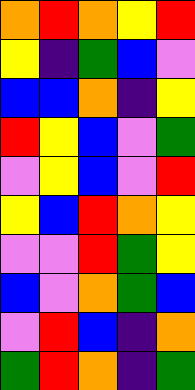[["orange", "red", "orange", "yellow", "red"], ["yellow", "indigo", "green", "blue", "violet"], ["blue", "blue", "orange", "indigo", "yellow"], ["red", "yellow", "blue", "violet", "green"], ["violet", "yellow", "blue", "violet", "red"], ["yellow", "blue", "red", "orange", "yellow"], ["violet", "violet", "red", "green", "yellow"], ["blue", "violet", "orange", "green", "blue"], ["violet", "red", "blue", "indigo", "orange"], ["green", "red", "orange", "indigo", "green"]]